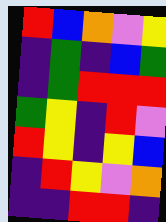[["red", "blue", "orange", "violet", "yellow"], ["indigo", "green", "indigo", "blue", "green"], ["indigo", "green", "red", "red", "red"], ["green", "yellow", "indigo", "red", "violet"], ["red", "yellow", "indigo", "yellow", "blue"], ["indigo", "red", "yellow", "violet", "orange"], ["indigo", "indigo", "red", "red", "indigo"]]